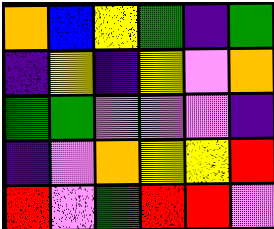[["orange", "blue", "yellow", "green", "indigo", "green"], ["indigo", "yellow", "indigo", "yellow", "violet", "orange"], ["green", "green", "violet", "violet", "violet", "indigo"], ["indigo", "violet", "orange", "yellow", "yellow", "red"], ["red", "violet", "green", "red", "red", "violet"]]